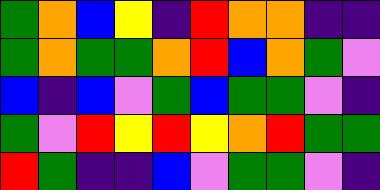[["green", "orange", "blue", "yellow", "indigo", "red", "orange", "orange", "indigo", "indigo"], ["green", "orange", "green", "green", "orange", "red", "blue", "orange", "green", "violet"], ["blue", "indigo", "blue", "violet", "green", "blue", "green", "green", "violet", "indigo"], ["green", "violet", "red", "yellow", "red", "yellow", "orange", "red", "green", "green"], ["red", "green", "indigo", "indigo", "blue", "violet", "green", "green", "violet", "indigo"]]